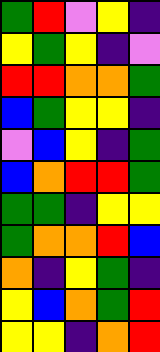[["green", "red", "violet", "yellow", "indigo"], ["yellow", "green", "yellow", "indigo", "violet"], ["red", "red", "orange", "orange", "green"], ["blue", "green", "yellow", "yellow", "indigo"], ["violet", "blue", "yellow", "indigo", "green"], ["blue", "orange", "red", "red", "green"], ["green", "green", "indigo", "yellow", "yellow"], ["green", "orange", "orange", "red", "blue"], ["orange", "indigo", "yellow", "green", "indigo"], ["yellow", "blue", "orange", "green", "red"], ["yellow", "yellow", "indigo", "orange", "red"]]